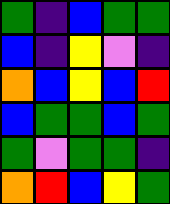[["green", "indigo", "blue", "green", "green"], ["blue", "indigo", "yellow", "violet", "indigo"], ["orange", "blue", "yellow", "blue", "red"], ["blue", "green", "green", "blue", "green"], ["green", "violet", "green", "green", "indigo"], ["orange", "red", "blue", "yellow", "green"]]